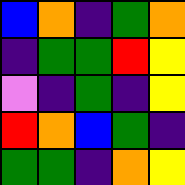[["blue", "orange", "indigo", "green", "orange"], ["indigo", "green", "green", "red", "yellow"], ["violet", "indigo", "green", "indigo", "yellow"], ["red", "orange", "blue", "green", "indigo"], ["green", "green", "indigo", "orange", "yellow"]]